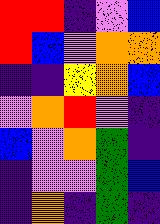[["red", "red", "indigo", "violet", "blue"], ["red", "blue", "violet", "orange", "orange"], ["indigo", "indigo", "yellow", "orange", "blue"], ["violet", "orange", "red", "violet", "indigo"], ["blue", "violet", "orange", "green", "indigo"], ["indigo", "violet", "violet", "green", "blue"], ["indigo", "orange", "indigo", "green", "indigo"]]